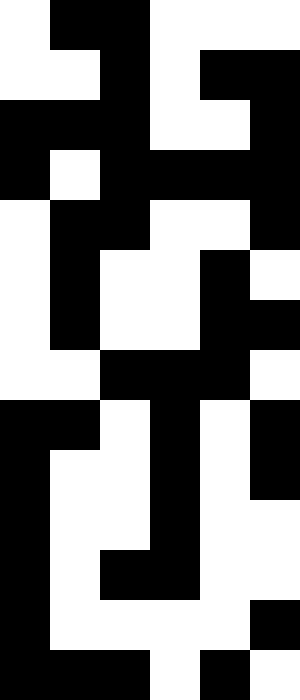[["white", "black", "black", "white", "white", "white"], ["white", "white", "black", "white", "black", "black"], ["black", "black", "black", "white", "white", "black"], ["black", "white", "black", "black", "black", "black"], ["white", "black", "black", "white", "white", "black"], ["white", "black", "white", "white", "black", "white"], ["white", "black", "white", "white", "black", "black"], ["white", "white", "black", "black", "black", "white"], ["black", "black", "white", "black", "white", "black"], ["black", "white", "white", "black", "white", "black"], ["black", "white", "white", "black", "white", "white"], ["black", "white", "black", "black", "white", "white"], ["black", "white", "white", "white", "white", "black"], ["black", "black", "black", "white", "black", "white"]]